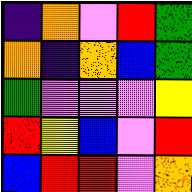[["indigo", "orange", "violet", "red", "green"], ["orange", "indigo", "orange", "blue", "green"], ["green", "violet", "violet", "violet", "yellow"], ["red", "yellow", "blue", "violet", "red"], ["blue", "red", "red", "violet", "orange"]]